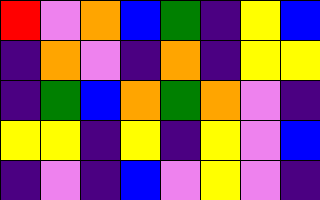[["red", "violet", "orange", "blue", "green", "indigo", "yellow", "blue"], ["indigo", "orange", "violet", "indigo", "orange", "indigo", "yellow", "yellow"], ["indigo", "green", "blue", "orange", "green", "orange", "violet", "indigo"], ["yellow", "yellow", "indigo", "yellow", "indigo", "yellow", "violet", "blue"], ["indigo", "violet", "indigo", "blue", "violet", "yellow", "violet", "indigo"]]